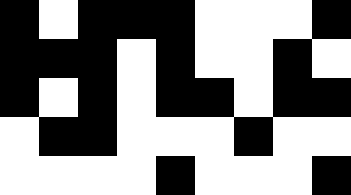[["black", "white", "black", "black", "black", "white", "white", "white", "black"], ["black", "black", "black", "white", "black", "white", "white", "black", "white"], ["black", "white", "black", "white", "black", "black", "white", "black", "black"], ["white", "black", "black", "white", "white", "white", "black", "white", "white"], ["white", "white", "white", "white", "black", "white", "white", "white", "black"]]